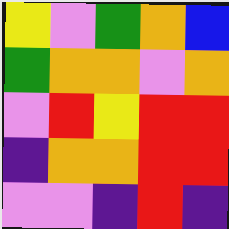[["yellow", "violet", "green", "orange", "blue"], ["green", "orange", "orange", "violet", "orange"], ["violet", "red", "yellow", "red", "red"], ["indigo", "orange", "orange", "red", "red"], ["violet", "violet", "indigo", "red", "indigo"]]